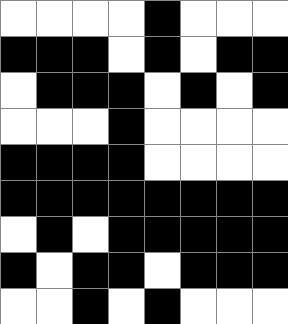[["white", "white", "white", "white", "black", "white", "white", "white"], ["black", "black", "black", "white", "black", "white", "black", "black"], ["white", "black", "black", "black", "white", "black", "white", "black"], ["white", "white", "white", "black", "white", "white", "white", "white"], ["black", "black", "black", "black", "white", "white", "white", "white"], ["black", "black", "black", "black", "black", "black", "black", "black"], ["white", "black", "white", "black", "black", "black", "black", "black"], ["black", "white", "black", "black", "white", "black", "black", "black"], ["white", "white", "black", "white", "black", "white", "white", "white"]]